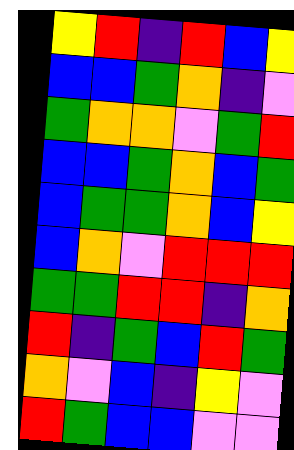[["yellow", "red", "indigo", "red", "blue", "yellow"], ["blue", "blue", "green", "orange", "indigo", "violet"], ["green", "orange", "orange", "violet", "green", "red"], ["blue", "blue", "green", "orange", "blue", "green"], ["blue", "green", "green", "orange", "blue", "yellow"], ["blue", "orange", "violet", "red", "red", "red"], ["green", "green", "red", "red", "indigo", "orange"], ["red", "indigo", "green", "blue", "red", "green"], ["orange", "violet", "blue", "indigo", "yellow", "violet"], ["red", "green", "blue", "blue", "violet", "violet"]]